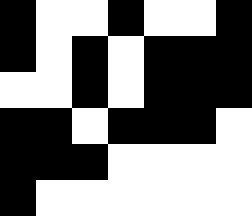[["black", "white", "white", "black", "white", "white", "black"], ["black", "white", "black", "white", "black", "black", "black"], ["white", "white", "black", "white", "black", "black", "black"], ["black", "black", "white", "black", "black", "black", "white"], ["black", "black", "black", "white", "white", "white", "white"], ["black", "white", "white", "white", "white", "white", "white"]]